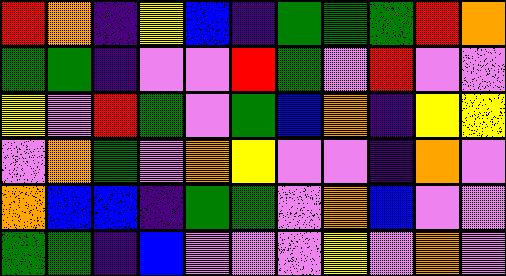[["red", "orange", "indigo", "yellow", "blue", "indigo", "green", "green", "green", "red", "orange"], ["green", "green", "indigo", "violet", "violet", "red", "green", "violet", "red", "violet", "violet"], ["yellow", "violet", "red", "green", "violet", "green", "blue", "orange", "indigo", "yellow", "yellow"], ["violet", "orange", "green", "violet", "orange", "yellow", "violet", "violet", "indigo", "orange", "violet"], ["orange", "blue", "blue", "indigo", "green", "green", "violet", "orange", "blue", "violet", "violet"], ["green", "green", "indigo", "blue", "violet", "violet", "violet", "yellow", "violet", "orange", "violet"]]